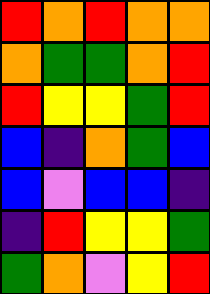[["red", "orange", "red", "orange", "orange"], ["orange", "green", "green", "orange", "red"], ["red", "yellow", "yellow", "green", "red"], ["blue", "indigo", "orange", "green", "blue"], ["blue", "violet", "blue", "blue", "indigo"], ["indigo", "red", "yellow", "yellow", "green"], ["green", "orange", "violet", "yellow", "red"]]